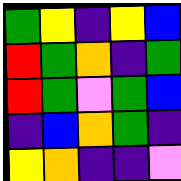[["green", "yellow", "indigo", "yellow", "blue"], ["red", "green", "orange", "indigo", "green"], ["red", "green", "violet", "green", "blue"], ["indigo", "blue", "orange", "green", "indigo"], ["yellow", "orange", "indigo", "indigo", "violet"]]